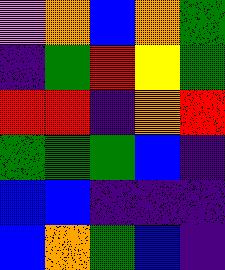[["violet", "orange", "blue", "orange", "green"], ["indigo", "green", "red", "yellow", "green"], ["red", "red", "indigo", "orange", "red"], ["green", "green", "green", "blue", "indigo"], ["blue", "blue", "indigo", "indigo", "indigo"], ["blue", "orange", "green", "blue", "indigo"]]